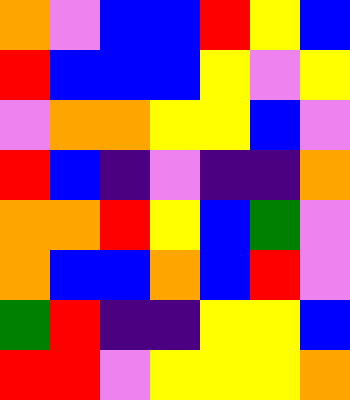[["orange", "violet", "blue", "blue", "red", "yellow", "blue"], ["red", "blue", "blue", "blue", "yellow", "violet", "yellow"], ["violet", "orange", "orange", "yellow", "yellow", "blue", "violet"], ["red", "blue", "indigo", "violet", "indigo", "indigo", "orange"], ["orange", "orange", "red", "yellow", "blue", "green", "violet"], ["orange", "blue", "blue", "orange", "blue", "red", "violet"], ["green", "red", "indigo", "indigo", "yellow", "yellow", "blue"], ["red", "red", "violet", "yellow", "yellow", "yellow", "orange"]]